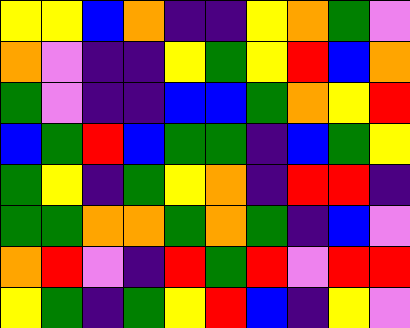[["yellow", "yellow", "blue", "orange", "indigo", "indigo", "yellow", "orange", "green", "violet"], ["orange", "violet", "indigo", "indigo", "yellow", "green", "yellow", "red", "blue", "orange"], ["green", "violet", "indigo", "indigo", "blue", "blue", "green", "orange", "yellow", "red"], ["blue", "green", "red", "blue", "green", "green", "indigo", "blue", "green", "yellow"], ["green", "yellow", "indigo", "green", "yellow", "orange", "indigo", "red", "red", "indigo"], ["green", "green", "orange", "orange", "green", "orange", "green", "indigo", "blue", "violet"], ["orange", "red", "violet", "indigo", "red", "green", "red", "violet", "red", "red"], ["yellow", "green", "indigo", "green", "yellow", "red", "blue", "indigo", "yellow", "violet"]]